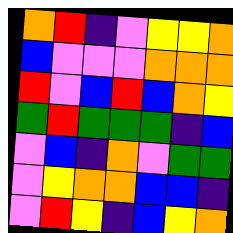[["orange", "red", "indigo", "violet", "yellow", "yellow", "orange"], ["blue", "violet", "violet", "violet", "orange", "orange", "orange"], ["red", "violet", "blue", "red", "blue", "orange", "yellow"], ["green", "red", "green", "green", "green", "indigo", "blue"], ["violet", "blue", "indigo", "orange", "violet", "green", "green"], ["violet", "yellow", "orange", "orange", "blue", "blue", "indigo"], ["violet", "red", "yellow", "indigo", "blue", "yellow", "orange"]]